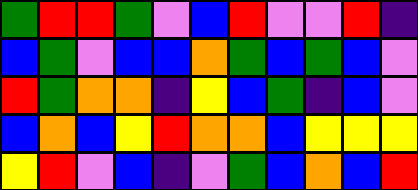[["green", "red", "red", "green", "violet", "blue", "red", "violet", "violet", "red", "indigo"], ["blue", "green", "violet", "blue", "blue", "orange", "green", "blue", "green", "blue", "violet"], ["red", "green", "orange", "orange", "indigo", "yellow", "blue", "green", "indigo", "blue", "violet"], ["blue", "orange", "blue", "yellow", "red", "orange", "orange", "blue", "yellow", "yellow", "yellow"], ["yellow", "red", "violet", "blue", "indigo", "violet", "green", "blue", "orange", "blue", "red"]]